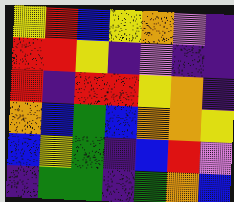[["yellow", "red", "blue", "yellow", "orange", "violet", "indigo"], ["red", "red", "yellow", "indigo", "violet", "indigo", "indigo"], ["red", "indigo", "red", "red", "yellow", "orange", "indigo"], ["orange", "blue", "green", "blue", "orange", "orange", "yellow"], ["blue", "yellow", "green", "indigo", "blue", "red", "violet"], ["indigo", "green", "green", "indigo", "green", "orange", "blue"]]